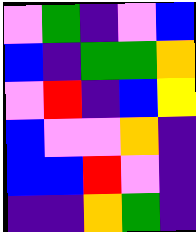[["violet", "green", "indigo", "violet", "blue"], ["blue", "indigo", "green", "green", "orange"], ["violet", "red", "indigo", "blue", "yellow"], ["blue", "violet", "violet", "orange", "indigo"], ["blue", "blue", "red", "violet", "indigo"], ["indigo", "indigo", "orange", "green", "indigo"]]